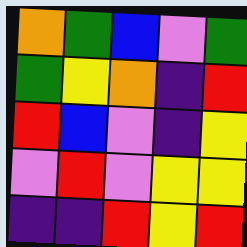[["orange", "green", "blue", "violet", "green"], ["green", "yellow", "orange", "indigo", "red"], ["red", "blue", "violet", "indigo", "yellow"], ["violet", "red", "violet", "yellow", "yellow"], ["indigo", "indigo", "red", "yellow", "red"]]